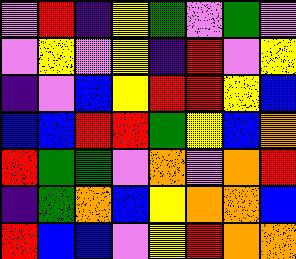[["violet", "red", "indigo", "yellow", "green", "violet", "green", "violet"], ["violet", "yellow", "violet", "yellow", "indigo", "red", "violet", "yellow"], ["indigo", "violet", "blue", "yellow", "red", "red", "yellow", "blue"], ["blue", "blue", "red", "red", "green", "yellow", "blue", "orange"], ["red", "green", "green", "violet", "orange", "violet", "orange", "red"], ["indigo", "green", "orange", "blue", "yellow", "orange", "orange", "blue"], ["red", "blue", "blue", "violet", "yellow", "red", "orange", "orange"]]